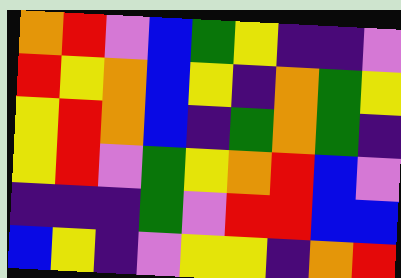[["orange", "red", "violet", "blue", "green", "yellow", "indigo", "indigo", "violet"], ["red", "yellow", "orange", "blue", "yellow", "indigo", "orange", "green", "yellow"], ["yellow", "red", "orange", "blue", "indigo", "green", "orange", "green", "indigo"], ["yellow", "red", "violet", "green", "yellow", "orange", "red", "blue", "violet"], ["indigo", "indigo", "indigo", "green", "violet", "red", "red", "blue", "blue"], ["blue", "yellow", "indigo", "violet", "yellow", "yellow", "indigo", "orange", "red"]]